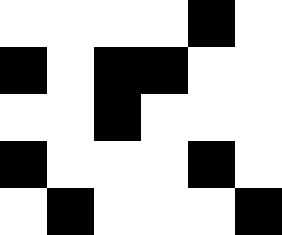[["white", "white", "white", "white", "black", "white"], ["black", "white", "black", "black", "white", "white"], ["white", "white", "black", "white", "white", "white"], ["black", "white", "white", "white", "black", "white"], ["white", "black", "white", "white", "white", "black"]]